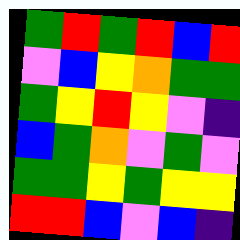[["green", "red", "green", "red", "blue", "red"], ["violet", "blue", "yellow", "orange", "green", "green"], ["green", "yellow", "red", "yellow", "violet", "indigo"], ["blue", "green", "orange", "violet", "green", "violet"], ["green", "green", "yellow", "green", "yellow", "yellow"], ["red", "red", "blue", "violet", "blue", "indigo"]]